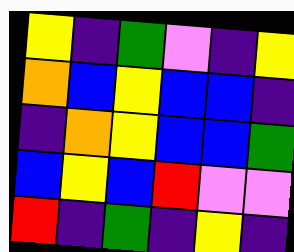[["yellow", "indigo", "green", "violet", "indigo", "yellow"], ["orange", "blue", "yellow", "blue", "blue", "indigo"], ["indigo", "orange", "yellow", "blue", "blue", "green"], ["blue", "yellow", "blue", "red", "violet", "violet"], ["red", "indigo", "green", "indigo", "yellow", "indigo"]]